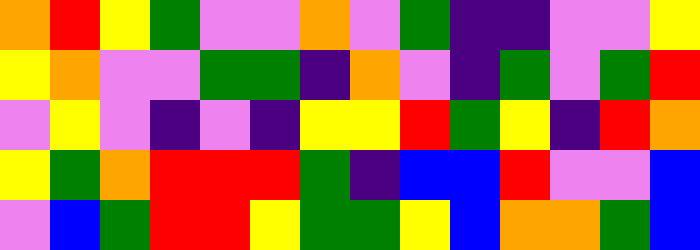[["orange", "red", "yellow", "green", "violet", "violet", "orange", "violet", "green", "indigo", "indigo", "violet", "violet", "yellow"], ["yellow", "orange", "violet", "violet", "green", "green", "indigo", "orange", "violet", "indigo", "green", "violet", "green", "red"], ["violet", "yellow", "violet", "indigo", "violet", "indigo", "yellow", "yellow", "red", "green", "yellow", "indigo", "red", "orange"], ["yellow", "green", "orange", "red", "red", "red", "green", "indigo", "blue", "blue", "red", "violet", "violet", "blue"], ["violet", "blue", "green", "red", "red", "yellow", "green", "green", "yellow", "blue", "orange", "orange", "green", "blue"]]